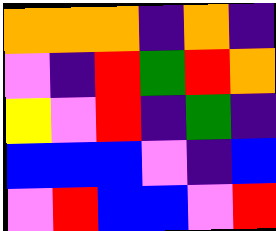[["orange", "orange", "orange", "indigo", "orange", "indigo"], ["violet", "indigo", "red", "green", "red", "orange"], ["yellow", "violet", "red", "indigo", "green", "indigo"], ["blue", "blue", "blue", "violet", "indigo", "blue"], ["violet", "red", "blue", "blue", "violet", "red"]]